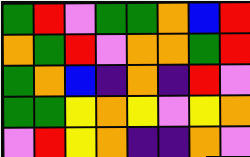[["green", "red", "violet", "green", "green", "orange", "blue", "red"], ["orange", "green", "red", "violet", "orange", "orange", "green", "red"], ["green", "orange", "blue", "indigo", "orange", "indigo", "red", "violet"], ["green", "green", "yellow", "orange", "yellow", "violet", "yellow", "orange"], ["violet", "red", "yellow", "orange", "indigo", "indigo", "orange", "violet"]]